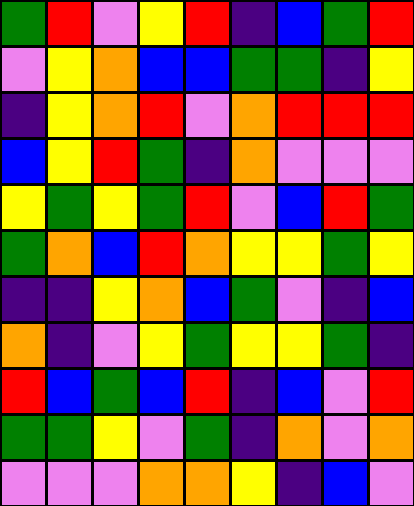[["green", "red", "violet", "yellow", "red", "indigo", "blue", "green", "red"], ["violet", "yellow", "orange", "blue", "blue", "green", "green", "indigo", "yellow"], ["indigo", "yellow", "orange", "red", "violet", "orange", "red", "red", "red"], ["blue", "yellow", "red", "green", "indigo", "orange", "violet", "violet", "violet"], ["yellow", "green", "yellow", "green", "red", "violet", "blue", "red", "green"], ["green", "orange", "blue", "red", "orange", "yellow", "yellow", "green", "yellow"], ["indigo", "indigo", "yellow", "orange", "blue", "green", "violet", "indigo", "blue"], ["orange", "indigo", "violet", "yellow", "green", "yellow", "yellow", "green", "indigo"], ["red", "blue", "green", "blue", "red", "indigo", "blue", "violet", "red"], ["green", "green", "yellow", "violet", "green", "indigo", "orange", "violet", "orange"], ["violet", "violet", "violet", "orange", "orange", "yellow", "indigo", "blue", "violet"]]